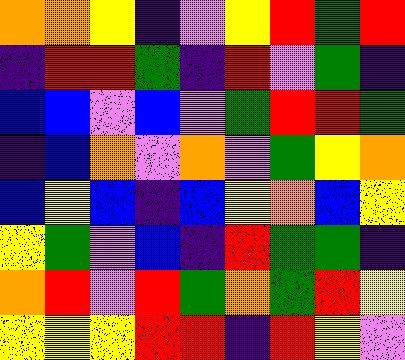[["orange", "orange", "yellow", "indigo", "violet", "yellow", "red", "green", "red"], ["indigo", "red", "red", "green", "indigo", "red", "violet", "green", "indigo"], ["blue", "blue", "violet", "blue", "violet", "green", "red", "red", "green"], ["indigo", "blue", "orange", "violet", "orange", "violet", "green", "yellow", "orange"], ["blue", "yellow", "blue", "indigo", "blue", "yellow", "orange", "blue", "yellow"], ["yellow", "green", "violet", "blue", "indigo", "red", "green", "green", "indigo"], ["orange", "red", "violet", "red", "green", "orange", "green", "red", "yellow"], ["yellow", "yellow", "yellow", "red", "red", "indigo", "red", "yellow", "violet"]]